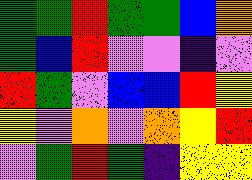[["green", "green", "red", "green", "green", "blue", "orange"], ["green", "blue", "red", "violet", "violet", "indigo", "violet"], ["red", "green", "violet", "blue", "blue", "red", "yellow"], ["yellow", "violet", "orange", "violet", "orange", "yellow", "red"], ["violet", "green", "red", "green", "indigo", "yellow", "yellow"]]